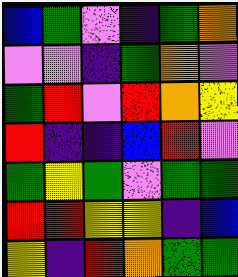[["blue", "green", "violet", "indigo", "green", "orange"], ["violet", "violet", "indigo", "green", "orange", "violet"], ["green", "red", "violet", "red", "orange", "yellow"], ["red", "indigo", "indigo", "blue", "red", "violet"], ["green", "yellow", "green", "violet", "green", "green"], ["red", "red", "yellow", "yellow", "indigo", "blue"], ["yellow", "indigo", "red", "orange", "green", "green"]]